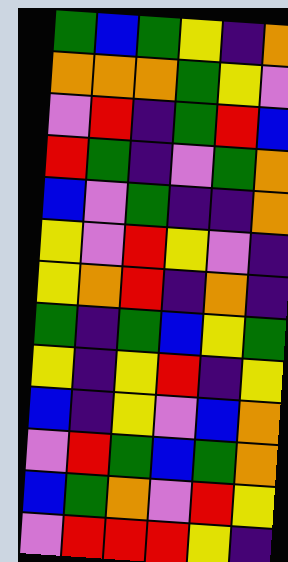[["green", "blue", "green", "yellow", "indigo", "orange"], ["orange", "orange", "orange", "green", "yellow", "violet"], ["violet", "red", "indigo", "green", "red", "blue"], ["red", "green", "indigo", "violet", "green", "orange"], ["blue", "violet", "green", "indigo", "indigo", "orange"], ["yellow", "violet", "red", "yellow", "violet", "indigo"], ["yellow", "orange", "red", "indigo", "orange", "indigo"], ["green", "indigo", "green", "blue", "yellow", "green"], ["yellow", "indigo", "yellow", "red", "indigo", "yellow"], ["blue", "indigo", "yellow", "violet", "blue", "orange"], ["violet", "red", "green", "blue", "green", "orange"], ["blue", "green", "orange", "violet", "red", "yellow"], ["violet", "red", "red", "red", "yellow", "indigo"]]